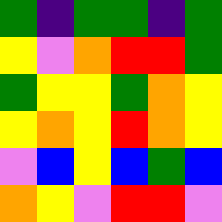[["green", "indigo", "green", "green", "indigo", "green"], ["yellow", "violet", "orange", "red", "red", "green"], ["green", "yellow", "yellow", "green", "orange", "yellow"], ["yellow", "orange", "yellow", "red", "orange", "yellow"], ["violet", "blue", "yellow", "blue", "green", "blue"], ["orange", "yellow", "violet", "red", "red", "violet"]]